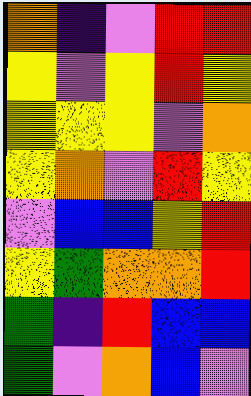[["orange", "indigo", "violet", "red", "red"], ["yellow", "violet", "yellow", "red", "yellow"], ["yellow", "yellow", "yellow", "violet", "orange"], ["yellow", "orange", "violet", "red", "yellow"], ["violet", "blue", "blue", "yellow", "red"], ["yellow", "green", "orange", "orange", "red"], ["green", "indigo", "red", "blue", "blue"], ["green", "violet", "orange", "blue", "violet"]]